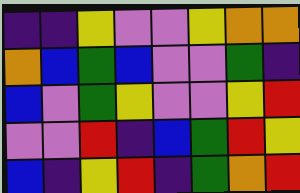[["indigo", "indigo", "yellow", "violet", "violet", "yellow", "orange", "orange"], ["orange", "blue", "green", "blue", "violet", "violet", "green", "indigo"], ["blue", "violet", "green", "yellow", "violet", "violet", "yellow", "red"], ["violet", "violet", "red", "indigo", "blue", "green", "red", "yellow"], ["blue", "indigo", "yellow", "red", "indigo", "green", "orange", "red"]]